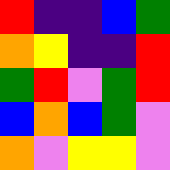[["red", "indigo", "indigo", "blue", "green"], ["orange", "yellow", "indigo", "indigo", "red"], ["green", "red", "violet", "green", "red"], ["blue", "orange", "blue", "green", "violet"], ["orange", "violet", "yellow", "yellow", "violet"]]